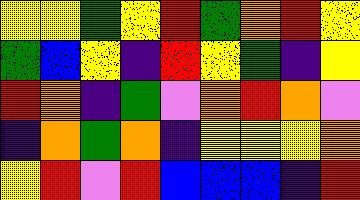[["yellow", "yellow", "green", "yellow", "red", "green", "orange", "red", "yellow"], ["green", "blue", "yellow", "indigo", "red", "yellow", "green", "indigo", "yellow"], ["red", "orange", "indigo", "green", "violet", "orange", "red", "orange", "violet"], ["indigo", "orange", "green", "orange", "indigo", "yellow", "yellow", "yellow", "orange"], ["yellow", "red", "violet", "red", "blue", "blue", "blue", "indigo", "red"]]